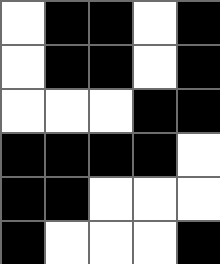[["white", "black", "black", "white", "black"], ["white", "black", "black", "white", "black"], ["white", "white", "white", "black", "black"], ["black", "black", "black", "black", "white"], ["black", "black", "white", "white", "white"], ["black", "white", "white", "white", "black"]]